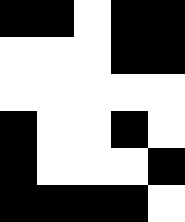[["black", "black", "white", "black", "black"], ["white", "white", "white", "black", "black"], ["white", "white", "white", "white", "white"], ["black", "white", "white", "black", "white"], ["black", "white", "white", "white", "black"], ["black", "black", "black", "black", "white"]]